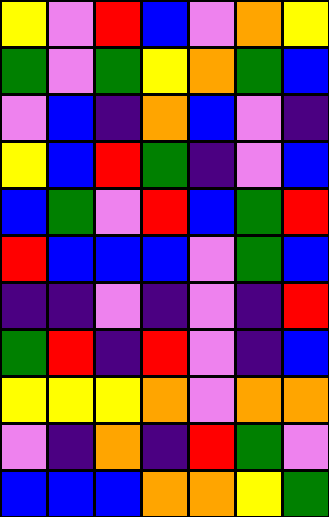[["yellow", "violet", "red", "blue", "violet", "orange", "yellow"], ["green", "violet", "green", "yellow", "orange", "green", "blue"], ["violet", "blue", "indigo", "orange", "blue", "violet", "indigo"], ["yellow", "blue", "red", "green", "indigo", "violet", "blue"], ["blue", "green", "violet", "red", "blue", "green", "red"], ["red", "blue", "blue", "blue", "violet", "green", "blue"], ["indigo", "indigo", "violet", "indigo", "violet", "indigo", "red"], ["green", "red", "indigo", "red", "violet", "indigo", "blue"], ["yellow", "yellow", "yellow", "orange", "violet", "orange", "orange"], ["violet", "indigo", "orange", "indigo", "red", "green", "violet"], ["blue", "blue", "blue", "orange", "orange", "yellow", "green"]]